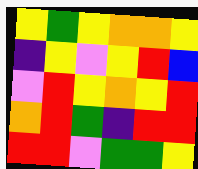[["yellow", "green", "yellow", "orange", "orange", "yellow"], ["indigo", "yellow", "violet", "yellow", "red", "blue"], ["violet", "red", "yellow", "orange", "yellow", "red"], ["orange", "red", "green", "indigo", "red", "red"], ["red", "red", "violet", "green", "green", "yellow"]]